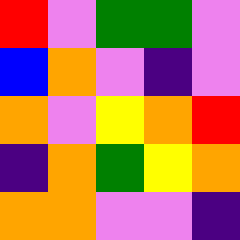[["red", "violet", "green", "green", "violet"], ["blue", "orange", "violet", "indigo", "violet"], ["orange", "violet", "yellow", "orange", "red"], ["indigo", "orange", "green", "yellow", "orange"], ["orange", "orange", "violet", "violet", "indigo"]]